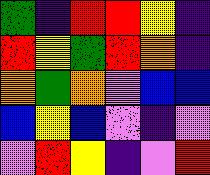[["green", "indigo", "red", "red", "yellow", "indigo"], ["red", "yellow", "green", "red", "orange", "indigo"], ["orange", "green", "orange", "violet", "blue", "blue"], ["blue", "yellow", "blue", "violet", "indigo", "violet"], ["violet", "red", "yellow", "indigo", "violet", "red"]]